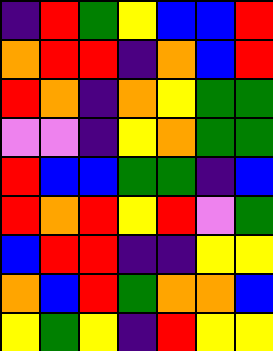[["indigo", "red", "green", "yellow", "blue", "blue", "red"], ["orange", "red", "red", "indigo", "orange", "blue", "red"], ["red", "orange", "indigo", "orange", "yellow", "green", "green"], ["violet", "violet", "indigo", "yellow", "orange", "green", "green"], ["red", "blue", "blue", "green", "green", "indigo", "blue"], ["red", "orange", "red", "yellow", "red", "violet", "green"], ["blue", "red", "red", "indigo", "indigo", "yellow", "yellow"], ["orange", "blue", "red", "green", "orange", "orange", "blue"], ["yellow", "green", "yellow", "indigo", "red", "yellow", "yellow"]]